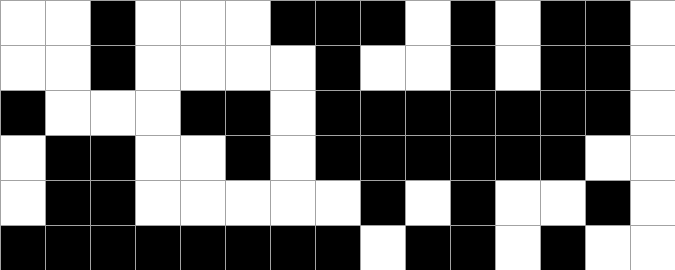[["white", "white", "black", "white", "white", "white", "black", "black", "black", "white", "black", "white", "black", "black", "white"], ["white", "white", "black", "white", "white", "white", "white", "black", "white", "white", "black", "white", "black", "black", "white"], ["black", "white", "white", "white", "black", "black", "white", "black", "black", "black", "black", "black", "black", "black", "white"], ["white", "black", "black", "white", "white", "black", "white", "black", "black", "black", "black", "black", "black", "white", "white"], ["white", "black", "black", "white", "white", "white", "white", "white", "black", "white", "black", "white", "white", "black", "white"], ["black", "black", "black", "black", "black", "black", "black", "black", "white", "black", "black", "white", "black", "white", "white"]]